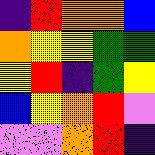[["indigo", "red", "orange", "orange", "blue"], ["orange", "yellow", "yellow", "green", "green"], ["yellow", "red", "indigo", "green", "yellow"], ["blue", "yellow", "orange", "red", "violet"], ["violet", "violet", "orange", "red", "indigo"]]